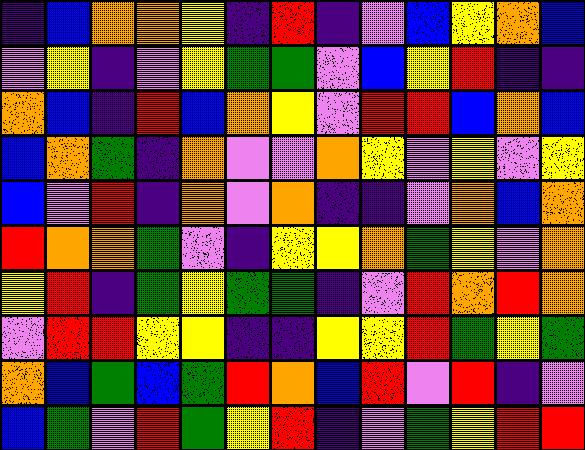[["indigo", "blue", "orange", "orange", "yellow", "indigo", "red", "indigo", "violet", "blue", "yellow", "orange", "blue"], ["violet", "yellow", "indigo", "violet", "yellow", "green", "green", "violet", "blue", "yellow", "red", "indigo", "indigo"], ["orange", "blue", "indigo", "red", "blue", "orange", "yellow", "violet", "red", "red", "blue", "orange", "blue"], ["blue", "orange", "green", "indigo", "orange", "violet", "violet", "orange", "yellow", "violet", "yellow", "violet", "yellow"], ["blue", "violet", "red", "indigo", "orange", "violet", "orange", "indigo", "indigo", "violet", "orange", "blue", "orange"], ["red", "orange", "orange", "green", "violet", "indigo", "yellow", "yellow", "orange", "green", "yellow", "violet", "orange"], ["yellow", "red", "indigo", "green", "yellow", "green", "green", "indigo", "violet", "red", "orange", "red", "orange"], ["violet", "red", "red", "yellow", "yellow", "indigo", "indigo", "yellow", "yellow", "red", "green", "yellow", "green"], ["orange", "blue", "green", "blue", "green", "red", "orange", "blue", "red", "violet", "red", "indigo", "violet"], ["blue", "green", "violet", "red", "green", "yellow", "red", "indigo", "violet", "green", "yellow", "red", "red"]]